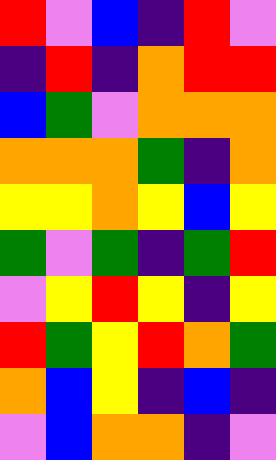[["red", "violet", "blue", "indigo", "red", "violet"], ["indigo", "red", "indigo", "orange", "red", "red"], ["blue", "green", "violet", "orange", "orange", "orange"], ["orange", "orange", "orange", "green", "indigo", "orange"], ["yellow", "yellow", "orange", "yellow", "blue", "yellow"], ["green", "violet", "green", "indigo", "green", "red"], ["violet", "yellow", "red", "yellow", "indigo", "yellow"], ["red", "green", "yellow", "red", "orange", "green"], ["orange", "blue", "yellow", "indigo", "blue", "indigo"], ["violet", "blue", "orange", "orange", "indigo", "violet"]]